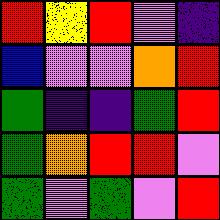[["red", "yellow", "red", "violet", "indigo"], ["blue", "violet", "violet", "orange", "red"], ["green", "indigo", "indigo", "green", "red"], ["green", "orange", "red", "red", "violet"], ["green", "violet", "green", "violet", "red"]]